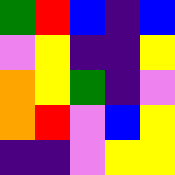[["green", "red", "blue", "indigo", "blue"], ["violet", "yellow", "indigo", "indigo", "yellow"], ["orange", "yellow", "green", "indigo", "violet"], ["orange", "red", "violet", "blue", "yellow"], ["indigo", "indigo", "violet", "yellow", "yellow"]]